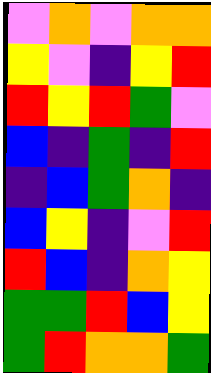[["violet", "orange", "violet", "orange", "orange"], ["yellow", "violet", "indigo", "yellow", "red"], ["red", "yellow", "red", "green", "violet"], ["blue", "indigo", "green", "indigo", "red"], ["indigo", "blue", "green", "orange", "indigo"], ["blue", "yellow", "indigo", "violet", "red"], ["red", "blue", "indigo", "orange", "yellow"], ["green", "green", "red", "blue", "yellow"], ["green", "red", "orange", "orange", "green"]]